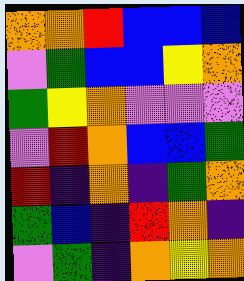[["orange", "orange", "red", "blue", "blue", "blue"], ["violet", "green", "blue", "blue", "yellow", "orange"], ["green", "yellow", "orange", "violet", "violet", "violet"], ["violet", "red", "orange", "blue", "blue", "green"], ["red", "indigo", "orange", "indigo", "green", "orange"], ["green", "blue", "indigo", "red", "orange", "indigo"], ["violet", "green", "indigo", "orange", "yellow", "orange"]]